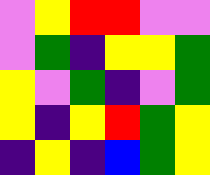[["violet", "yellow", "red", "red", "violet", "violet"], ["violet", "green", "indigo", "yellow", "yellow", "green"], ["yellow", "violet", "green", "indigo", "violet", "green"], ["yellow", "indigo", "yellow", "red", "green", "yellow"], ["indigo", "yellow", "indigo", "blue", "green", "yellow"]]